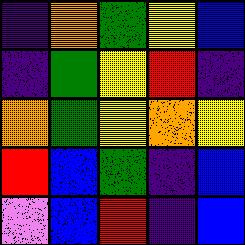[["indigo", "orange", "green", "yellow", "blue"], ["indigo", "green", "yellow", "red", "indigo"], ["orange", "green", "yellow", "orange", "yellow"], ["red", "blue", "green", "indigo", "blue"], ["violet", "blue", "red", "indigo", "blue"]]